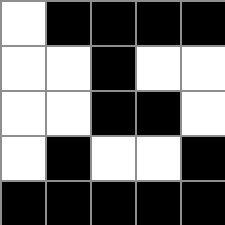[["white", "black", "black", "black", "black"], ["white", "white", "black", "white", "white"], ["white", "white", "black", "black", "white"], ["white", "black", "white", "white", "black"], ["black", "black", "black", "black", "black"]]